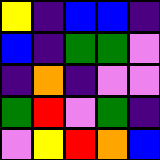[["yellow", "indigo", "blue", "blue", "indigo"], ["blue", "indigo", "green", "green", "violet"], ["indigo", "orange", "indigo", "violet", "violet"], ["green", "red", "violet", "green", "indigo"], ["violet", "yellow", "red", "orange", "blue"]]